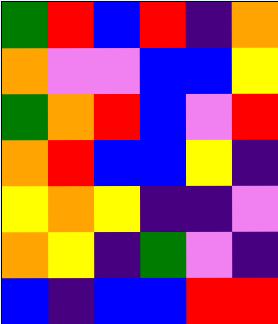[["green", "red", "blue", "red", "indigo", "orange"], ["orange", "violet", "violet", "blue", "blue", "yellow"], ["green", "orange", "red", "blue", "violet", "red"], ["orange", "red", "blue", "blue", "yellow", "indigo"], ["yellow", "orange", "yellow", "indigo", "indigo", "violet"], ["orange", "yellow", "indigo", "green", "violet", "indigo"], ["blue", "indigo", "blue", "blue", "red", "red"]]